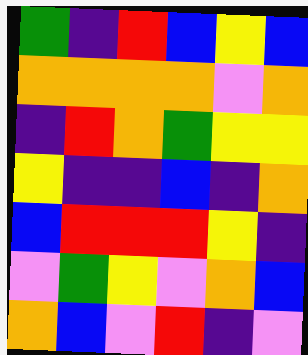[["green", "indigo", "red", "blue", "yellow", "blue"], ["orange", "orange", "orange", "orange", "violet", "orange"], ["indigo", "red", "orange", "green", "yellow", "yellow"], ["yellow", "indigo", "indigo", "blue", "indigo", "orange"], ["blue", "red", "red", "red", "yellow", "indigo"], ["violet", "green", "yellow", "violet", "orange", "blue"], ["orange", "blue", "violet", "red", "indigo", "violet"]]